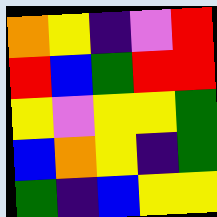[["orange", "yellow", "indigo", "violet", "red"], ["red", "blue", "green", "red", "red"], ["yellow", "violet", "yellow", "yellow", "green"], ["blue", "orange", "yellow", "indigo", "green"], ["green", "indigo", "blue", "yellow", "yellow"]]